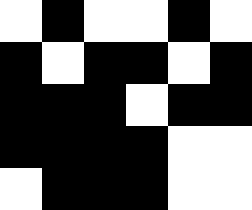[["white", "black", "white", "white", "black", "white"], ["black", "white", "black", "black", "white", "black"], ["black", "black", "black", "white", "black", "black"], ["black", "black", "black", "black", "white", "white"], ["white", "black", "black", "black", "white", "white"]]